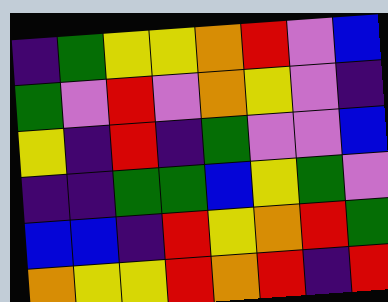[["indigo", "green", "yellow", "yellow", "orange", "red", "violet", "blue"], ["green", "violet", "red", "violet", "orange", "yellow", "violet", "indigo"], ["yellow", "indigo", "red", "indigo", "green", "violet", "violet", "blue"], ["indigo", "indigo", "green", "green", "blue", "yellow", "green", "violet"], ["blue", "blue", "indigo", "red", "yellow", "orange", "red", "green"], ["orange", "yellow", "yellow", "red", "orange", "red", "indigo", "red"]]